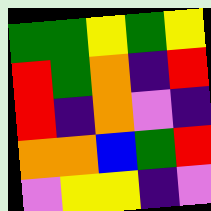[["green", "green", "yellow", "green", "yellow"], ["red", "green", "orange", "indigo", "red"], ["red", "indigo", "orange", "violet", "indigo"], ["orange", "orange", "blue", "green", "red"], ["violet", "yellow", "yellow", "indigo", "violet"]]